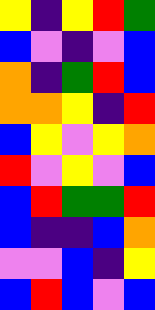[["yellow", "indigo", "yellow", "red", "green"], ["blue", "violet", "indigo", "violet", "blue"], ["orange", "indigo", "green", "red", "blue"], ["orange", "orange", "yellow", "indigo", "red"], ["blue", "yellow", "violet", "yellow", "orange"], ["red", "violet", "yellow", "violet", "blue"], ["blue", "red", "green", "green", "red"], ["blue", "indigo", "indigo", "blue", "orange"], ["violet", "violet", "blue", "indigo", "yellow"], ["blue", "red", "blue", "violet", "blue"]]